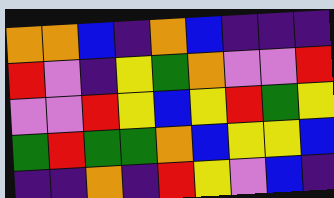[["orange", "orange", "blue", "indigo", "orange", "blue", "indigo", "indigo", "indigo"], ["red", "violet", "indigo", "yellow", "green", "orange", "violet", "violet", "red"], ["violet", "violet", "red", "yellow", "blue", "yellow", "red", "green", "yellow"], ["green", "red", "green", "green", "orange", "blue", "yellow", "yellow", "blue"], ["indigo", "indigo", "orange", "indigo", "red", "yellow", "violet", "blue", "indigo"]]